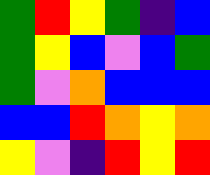[["green", "red", "yellow", "green", "indigo", "blue"], ["green", "yellow", "blue", "violet", "blue", "green"], ["green", "violet", "orange", "blue", "blue", "blue"], ["blue", "blue", "red", "orange", "yellow", "orange"], ["yellow", "violet", "indigo", "red", "yellow", "red"]]